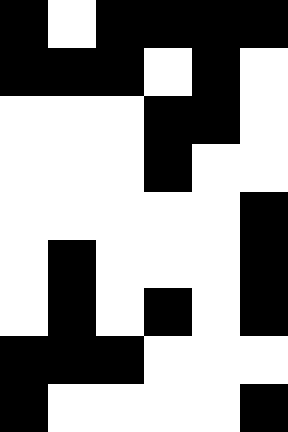[["black", "white", "black", "black", "black", "black"], ["black", "black", "black", "white", "black", "white"], ["white", "white", "white", "black", "black", "white"], ["white", "white", "white", "black", "white", "white"], ["white", "white", "white", "white", "white", "black"], ["white", "black", "white", "white", "white", "black"], ["white", "black", "white", "black", "white", "black"], ["black", "black", "black", "white", "white", "white"], ["black", "white", "white", "white", "white", "black"]]